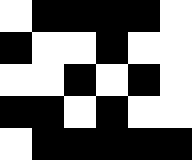[["white", "black", "black", "black", "black", "white"], ["black", "white", "white", "black", "white", "white"], ["white", "white", "black", "white", "black", "white"], ["black", "black", "white", "black", "white", "white"], ["white", "black", "black", "black", "black", "black"]]